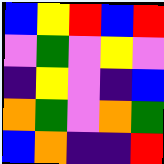[["blue", "yellow", "red", "blue", "red"], ["violet", "green", "violet", "yellow", "violet"], ["indigo", "yellow", "violet", "indigo", "blue"], ["orange", "green", "violet", "orange", "green"], ["blue", "orange", "indigo", "indigo", "red"]]